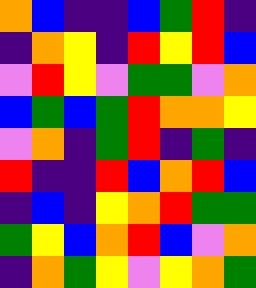[["orange", "blue", "indigo", "indigo", "blue", "green", "red", "indigo"], ["indigo", "orange", "yellow", "indigo", "red", "yellow", "red", "blue"], ["violet", "red", "yellow", "violet", "green", "green", "violet", "orange"], ["blue", "green", "blue", "green", "red", "orange", "orange", "yellow"], ["violet", "orange", "indigo", "green", "red", "indigo", "green", "indigo"], ["red", "indigo", "indigo", "red", "blue", "orange", "red", "blue"], ["indigo", "blue", "indigo", "yellow", "orange", "red", "green", "green"], ["green", "yellow", "blue", "orange", "red", "blue", "violet", "orange"], ["indigo", "orange", "green", "yellow", "violet", "yellow", "orange", "green"]]